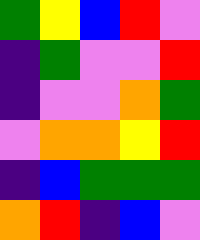[["green", "yellow", "blue", "red", "violet"], ["indigo", "green", "violet", "violet", "red"], ["indigo", "violet", "violet", "orange", "green"], ["violet", "orange", "orange", "yellow", "red"], ["indigo", "blue", "green", "green", "green"], ["orange", "red", "indigo", "blue", "violet"]]